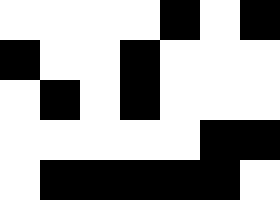[["white", "white", "white", "white", "black", "white", "black"], ["black", "white", "white", "black", "white", "white", "white"], ["white", "black", "white", "black", "white", "white", "white"], ["white", "white", "white", "white", "white", "black", "black"], ["white", "black", "black", "black", "black", "black", "white"]]